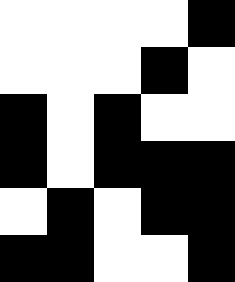[["white", "white", "white", "white", "black"], ["white", "white", "white", "black", "white"], ["black", "white", "black", "white", "white"], ["black", "white", "black", "black", "black"], ["white", "black", "white", "black", "black"], ["black", "black", "white", "white", "black"]]